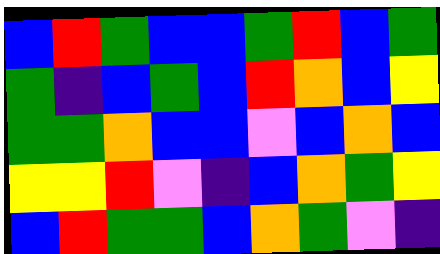[["blue", "red", "green", "blue", "blue", "green", "red", "blue", "green"], ["green", "indigo", "blue", "green", "blue", "red", "orange", "blue", "yellow"], ["green", "green", "orange", "blue", "blue", "violet", "blue", "orange", "blue"], ["yellow", "yellow", "red", "violet", "indigo", "blue", "orange", "green", "yellow"], ["blue", "red", "green", "green", "blue", "orange", "green", "violet", "indigo"]]